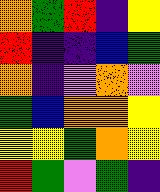[["orange", "green", "red", "indigo", "yellow"], ["red", "indigo", "indigo", "blue", "green"], ["orange", "indigo", "violet", "orange", "violet"], ["green", "blue", "orange", "orange", "yellow"], ["yellow", "yellow", "green", "orange", "yellow"], ["red", "green", "violet", "green", "indigo"]]